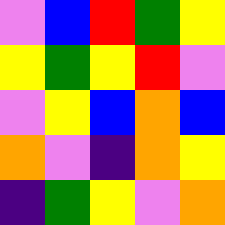[["violet", "blue", "red", "green", "yellow"], ["yellow", "green", "yellow", "red", "violet"], ["violet", "yellow", "blue", "orange", "blue"], ["orange", "violet", "indigo", "orange", "yellow"], ["indigo", "green", "yellow", "violet", "orange"]]